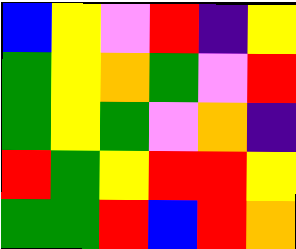[["blue", "yellow", "violet", "red", "indigo", "yellow"], ["green", "yellow", "orange", "green", "violet", "red"], ["green", "yellow", "green", "violet", "orange", "indigo"], ["red", "green", "yellow", "red", "red", "yellow"], ["green", "green", "red", "blue", "red", "orange"]]